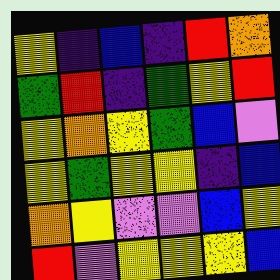[["yellow", "indigo", "blue", "indigo", "red", "orange"], ["green", "red", "indigo", "green", "yellow", "red"], ["yellow", "orange", "yellow", "green", "blue", "violet"], ["yellow", "green", "yellow", "yellow", "indigo", "blue"], ["orange", "yellow", "violet", "violet", "blue", "yellow"], ["red", "violet", "yellow", "yellow", "yellow", "blue"]]